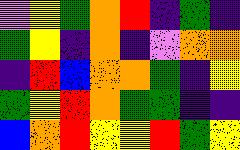[["violet", "yellow", "green", "orange", "red", "indigo", "green", "indigo"], ["green", "yellow", "indigo", "orange", "indigo", "violet", "orange", "orange"], ["indigo", "red", "blue", "orange", "orange", "green", "indigo", "yellow"], ["green", "yellow", "red", "orange", "green", "green", "indigo", "indigo"], ["blue", "orange", "red", "yellow", "yellow", "red", "green", "yellow"]]